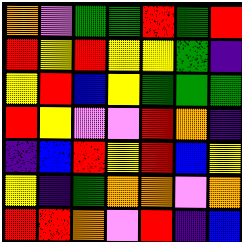[["orange", "violet", "green", "green", "red", "green", "red"], ["red", "yellow", "red", "yellow", "yellow", "green", "indigo"], ["yellow", "red", "blue", "yellow", "green", "green", "green"], ["red", "yellow", "violet", "violet", "red", "orange", "indigo"], ["indigo", "blue", "red", "yellow", "red", "blue", "yellow"], ["yellow", "indigo", "green", "orange", "orange", "violet", "orange"], ["red", "red", "orange", "violet", "red", "indigo", "blue"]]